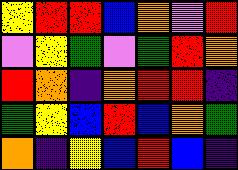[["yellow", "red", "red", "blue", "orange", "violet", "red"], ["violet", "yellow", "green", "violet", "green", "red", "orange"], ["red", "orange", "indigo", "orange", "red", "red", "indigo"], ["green", "yellow", "blue", "red", "blue", "orange", "green"], ["orange", "indigo", "yellow", "blue", "red", "blue", "indigo"]]